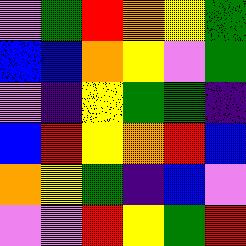[["violet", "green", "red", "orange", "yellow", "green"], ["blue", "blue", "orange", "yellow", "violet", "green"], ["violet", "indigo", "yellow", "green", "green", "indigo"], ["blue", "red", "yellow", "orange", "red", "blue"], ["orange", "yellow", "green", "indigo", "blue", "violet"], ["violet", "violet", "red", "yellow", "green", "red"]]